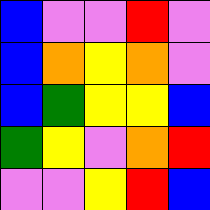[["blue", "violet", "violet", "red", "violet"], ["blue", "orange", "yellow", "orange", "violet"], ["blue", "green", "yellow", "yellow", "blue"], ["green", "yellow", "violet", "orange", "red"], ["violet", "violet", "yellow", "red", "blue"]]